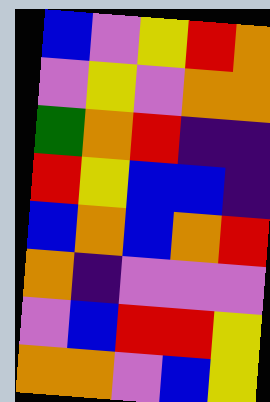[["blue", "violet", "yellow", "red", "orange"], ["violet", "yellow", "violet", "orange", "orange"], ["green", "orange", "red", "indigo", "indigo"], ["red", "yellow", "blue", "blue", "indigo"], ["blue", "orange", "blue", "orange", "red"], ["orange", "indigo", "violet", "violet", "violet"], ["violet", "blue", "red", "red", "yellow"], ["orange", "orange", "violet", "blue", "yellow"]]